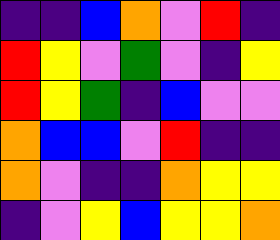[["indigo", "indigo", "blue", "orange", "violet", "red", "indigo"], ["red", "yellow", "violet", "green", "violet", "indigo", "yellow"], ["red", "yellow", "green", "indigo", "blue", "violet", "violet"], ["orange", "blue", "blue", "violet", "red", "indigo", "indigo"], ["orange", "violet", "indigo", "indigo", "orange", "yellow", "yellow"], ["indigo", "violet", "yellow", "blue", "yellow", "yellow", "orange"]]